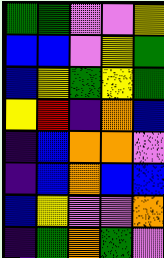[["green", "green", "violet", "violet", "yellow"], ["blue", "blue", "violet", "yellow", "green"], ["blue", "yellow", "green", "yellow", "green"], ["yellow", "red", "indigo", "orange", "blue"], ["indigo", "blue", "orange", "orange", "violet"], ["indigo", "blue", "orange", "blue", "blue"], ["blue", "yellow", "violet", "violet", "orange"], ["indigo", "green", "orange", "green", "violet"]]